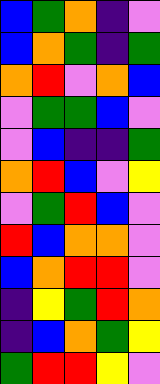[["blue", "green", "orange", "indigo", "violet"], ["blue", "orange", "green", "indigo", "green"], ["orange", "red", "violet", "orange", "blue"], ["violet", "green", "green", "blue", "violet"], ["violet", "blue", "indigo", "indigo", "green"], ["orange", "red", "blue", "violet", "yellow"], ["violet", "green", "red", "blue", "violet"], ["red", "blue", "orange", "orange", "violet"], ["blue", "orange", "red", "red", "violet"], ["indigo", "yellow", "green", "red", "orange"], ["indigo", "blue", "orange", "green", "yellow"], ["green", "red", "red", "yellow", "violet"]]